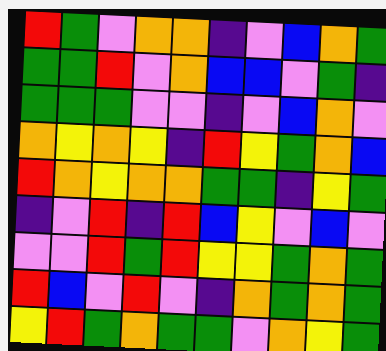[["red", "green", "violet", "orange", "orange", "indigo", "violet", "blue", "orange", "green"], ["green", "green", "red", "violet", "orange", "blue", "blue", "violet", "green", "indigo"], ["green", "green", "green", "violet", "violet", "indigo", "violet", "blue", "orange", "violet"], ["orange", "yellow", "orange", "yellow", "indigo", "red", "yellow", "green", "orange", "blue"], ["red", "orange", "yellow", "orange", "orange", "green", "green", "indigo", "yellow", "green"], ["indigo", "violet", "red", "indigo", "red", "blue", "yellow", "violet", "blue", "violet"], ["violet", "violet", "red", "green", "red", "yellow", "yellow", "green", "orange", "green"], ["red", "blue", "violet", "red", "violet", "indigo", "orange", "green", "orange", "green"], ["yellow", "red", "green", "orange", "green", "green", "violet", "orange", "yellow", "green"]]